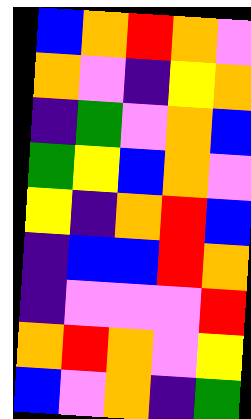[["blue", "orange", "red", "orange", "violet"], ["orange", "violet", "indigo", "yellow", "orange"], ["indigo", "green", "violet", "orange", "blue"], ["green", "yellow", "blue", "orange", "violet"], ["yellow", "indigo", "orange", "red", "blue"], ["indigo", "blue", "blue", "red", "orange"], ["indigo", "violet", "violet", "violet", "red"], ["orange", "red", "orange", "violet", "yellow"], ["blue", "violet", "orange", "indigo", "green"]]